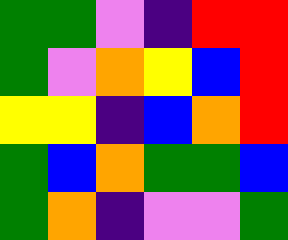[["green", "green", "violet", "indigo", "red", "red"], ["green", "violet", "orange", "yellow", "blue", "red"], ["yellow", "yellow", "indigo", "blue", "orange", "red"], ["green", "blue", "orange", "green", "green", "blue"], ["green", "orange", "indigo", "violet", "violet", "green"]]